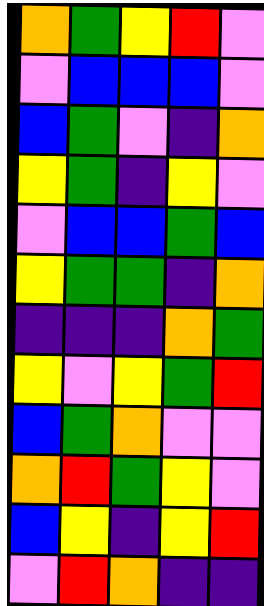[["orange", "green", "yellow", "red", "violet"], ["violet", "blue", "blue", "blue", "violet"], ["blue", "green", "violet", "indigo", "orange"], ["yellow", "green", "indigo", "yellow", "violet"], ["violet", "blue", "blue", "green", "blue"], ["yellow", "green", "green", "indigo", "orange"], ["indigo", "indigo", "indigo", "orange", "green"], ["yellow", "violet", "yellow", "green", "red"], ["blue", "green", "orange", "violet", "violet"], ["orange", "red", "green", "yellow", "violet"], ["blue", "yellow", "indigo", "yellow", "red"], ["violet", "red", "orange", "indigo", "indigo"]]